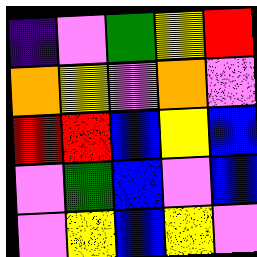[["indigo", "violet", "green", "yellow", "red"], ["orange", "yellow", "violet", "orange", "violet"], ["red", "red", "blue", "yellow", "blue"], ["violet", "green", "blue", "violet", "blue"], ["violet", "yellow", "blue", "yellow", "violet"]]